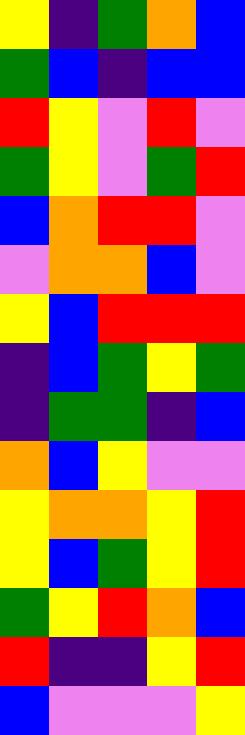[["yellow", "indigo", "green", "orange", "blue"], ["green", "blue", "indigo", "blue", "blue"], ["red", "yellow", "violet", "red", "violet"], ["green", "yellow", "violet", "green", "red"], ["blue", "orange", "red", "red", "violet"], ["violet", "orange", "orange", "blue", "violet"], ["yellow", "blue", "red", "red", "red"], ["indigo", "blue", "green", "yellow", "green"], ["indigo", "green", "green", "indigo", "blue"], ["orange", "blue", "yellow", "violet", "violet"], ["yellow", "orange", "orange", "yellow", "red"], ["yellow", "blue", "green", "yellow", "red"], ["green", "yellow", "red", "orange", "blue"], ["red", "indigo", "indigo", "yellow", "red"], ["blue", "violet", "violet", "violet", "yellow"]]